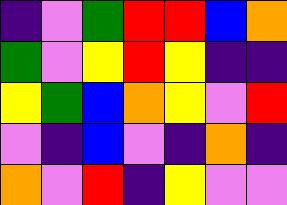[["indigo", "violet", "green", "red", "red", "blue", "orange"], ["green", "violet", "yellow", "red", "yellow", "indigo", "indigo"], ["yellow", "green", "blue", "orange", "yellow", "violet", "red"], ["violet", "indigo", "blue", "violet", "indigo", "orange", "indigo"], ["orange", "violet", "red", "indigo", "yellow", "violet", "violet"]]